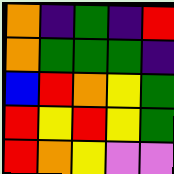[["orange", "indigo", "green", "indigo", "red"], ["orange", "green", "green", "green", "indigo"], ["blue", "red", "orange", "yellow", "green"], ["red", "yellow", "red", "yellow", "green"], ["red", "orange", "yellow", "violet", "violet"]]